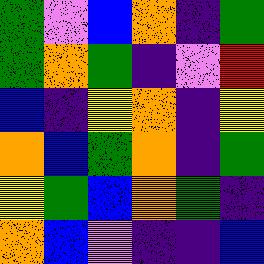[["green", "violet", "blue", "orange", "indigo", "green"], ["green", "orange", "green", "indigo", "violet", "red"], ["blue", "indigo", "yellow", "orange", "indigo", "yellow"], ["orange", "blue", "green", "orange", "indigo", "green"], ["yellow", "green", "blue", "orange", "green", "indigo"], ["orange", "blue", "violet", "indigo", "indigo", "blue"]]